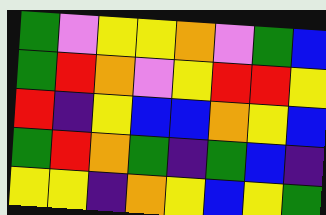[["green", "violet", "yellow", "yellow", "orange", "violet", "green", "blue"], ["green", "red", "orange", "violet", "yellow", "red", "red", "yellow"], ["red", "indigo", "yellow", "blue", "blue", "orange", "yellow", "blue"], ["green", "red", "orange", "green", "indigo", "green", "blue", "indigo"], ["yellow", "yellow", "indigo", "orange", "yellow", "blue", "yellow", "green"]]